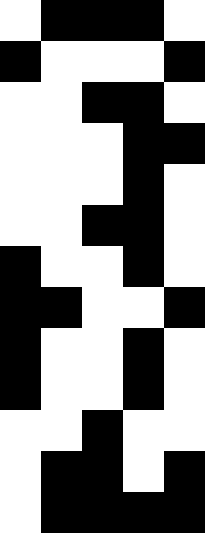[["white", "black", "black", "black", "white"], ["black", "white", "white", "white", "black"], ["white", "white", "black", "black", "white"], ["white", "white", "white", "black", "black"], ["white", "white", "white", "black", "white"], ["white", "white", "black", "black", "white"], ["black", "white", "white", "black", "white"], ["black", "black", "white", "white", "black"], ["black", "white", "white", "black", "white"], ["black", "white", "white", "black", "white"], ["white", "white", "black", "white", "white"], ["white", "black", "black", "white", "black"], ["white", "black", "black", "black", "black"]]